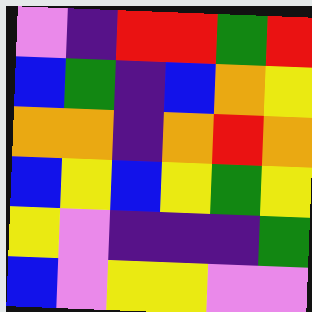[["violet", "indigo", "red", "red", "green", "red"], ["blue", "green", "indigo", "blue", "orange", "yellow"], ["orange", "orange", "indigo", "orange", "red", "orange"], ["blue", "yellow", "blue", "yellow", "green", "yellow"], ["yellow", "violet", "indigo", "indigo", "indigo", "green"], ["blue", "violet", "yellow", "yellow", "violet", "violet"]]